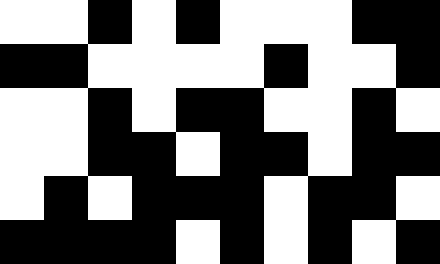[["white", "white", "black", "white", "black", "white", "white", "white", "black", "black"], ["black", "black", "white", "white", "white", "white", "black", "white", "white", "black"], ["white", "white", "black", "white", "black", "black", "white", "white", "black", "white"], ["white", "white", "black", "black", "white", "black", "black", "white", "black", "black"], ["white", "black", "white", "black", "black", "black", "white", "black", "black", "white"], ["black", "black", "black", "black", "white", "black", "white", "black", "white", "black"]]